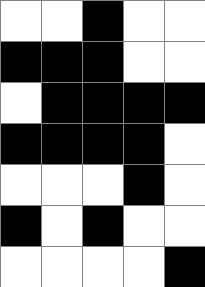[["white", "white", "black", "white", "white"], ["black", "black", "black", "white", "white"], ["white", "black", "black", "black", "black"], ["black", "black", "black", "black", "white"], ["white", "white", "white", "black", "white"], ["black", "white", "black", "white", "white"], ["white", "white", "white", "white", "black"]]